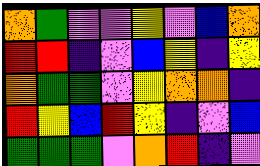[["orange", "green", "violet", "violet", "yellow", "violet", "blue", "orange"], ["red", "red", "indigo", "violet", "blue", "yellow", "indigo", "yellow"], ["orange", "green", "green", "violet", "yellow", "orange", "orange", "indigo"], ["red", "yellow", "blue", "red", "yellow", "indigo", "violet", "blue"], ["green", "green", "green", "violet", "orange", "red", "indigo", "violet"]]